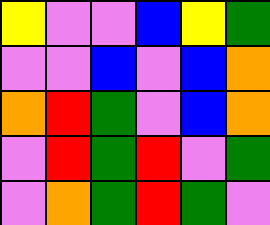[["yellow", "violet", "violet", "blue", "yellow", "green"], ["violet", "violet", "blue", "violet", "blue", "orange"], ["orange", "red", "green", "violet", "blue", "orange"], ["violet", "red", "green", "red", "violet", "green"], ["violet", "orange", "green", "red", "green", "violet"]]